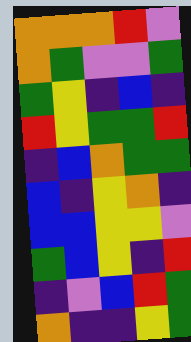[["orange", "orange", "orange", "red", "violet"], ["orange", "green", "violet", "violet", "green"], ["green", "yellow", "indigo", "blue", "indigo"], ["red", "yellow", "green", "green", "red"], ["indigo", "blue", "orange", "green", "green"], ["blue", "indigo", "yellow", "orange", "indigo"], ["blue", "blue", "yellow", "yellow", "violet"], ["green", "blue", "yellow", "indigo", "red"], ["indigo", "violet", "blue", "red", "green"], ["orange", "indigo", "indigo", "yellow", "green"]]